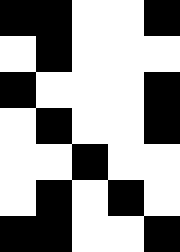[["black", "black", "white", "white", "black"], ["white", "black", "white", "white", "white"], ["black", "white", "white", "white", "black"], ["white", "black", "white", "white", "black"], ["white", "white", "black", "white", "white"], ["white", "black", "white", "black", "white"], ["black", "black", "white", "white", "black"]]